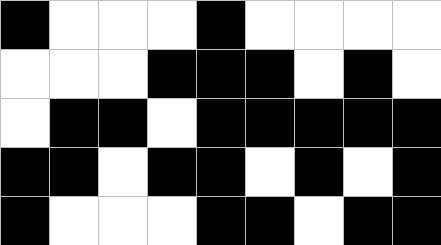[["black", "white", "white", "white", "black", "white", "white", "white", "white"], ["white", "white", "white", "black", "black", "black", "white", "black", "white"], ["white", "black", "black", "white", "black", "black", "black", "black", "black"], ["black", "black", "white", "black", "black", "white", "black", "white", "black"], ["black", "white", "white", "white", "black", "black", "white", "black", "black"]]